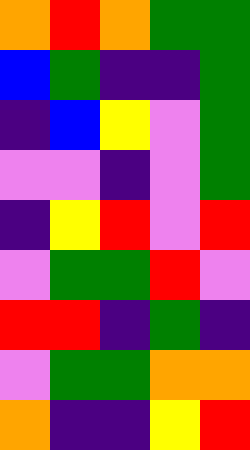[["orange", "red", "orange", "green", "green"], ["blue", "green", "indigo", "indigo", "green"], ["indigo", "blue", "yellow", "violet", "green"], ["violet", "violet", "indigo", "violet", "green"], ["indigo", "yellow", "red", "violet", "red"], ["violet", "green", "green", "red", "violet"], ["red", "red", "indigo", "green", "indigo"], ["violet", "green", "green", "orange", "orange"], ["orange", "indigo", "indigo", "yellow", "red"]]